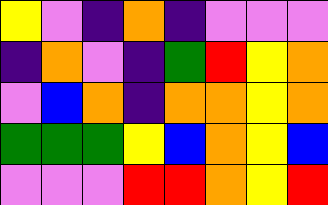[["yellow", "violet", "indigo", "orange", "indigo", "violet", "violet", "violet"], ["indigo", "orange", "violet", "indigo", "green", "red", "yellow", "orange"], ["violet", "blue", "orange", "indigo", "orange", "orange", "yellow", "orange"], ["green", "green", "green", "yellow", "blue", "orange", "yellow", "blue"], ["violet", "violet", "violet", "red", "red", "orange", "yellow", "red"]]